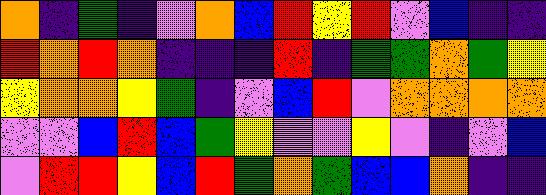[["orange", "indigo", "green", "indigo", "violet", "orange", "blue", "red", "yellow", "red", "violet", "blue", "indigo", "indigo"], ["red", "orange", "red", "orange", "indigo", "indigo", "indigo", "red", "indigo", "green", "green", "orange", "green", "yellow"], ["yellow", "orange", "orange", "yellow", "green", "indigo", "violet", "blue", "red", "violet", "orange", "orange", "orange", "orange"], ["violet", "violet", "blue", "red", "blue", "green", "yellow", "violet", "violet", "yellow", "violet", "indigo", "violet", "blue"], ["violet", "red", "red", "yellow", "blue", "red", "green", "orange", "green", "blue", "blue", "orange", "indigo", "indigo"]]